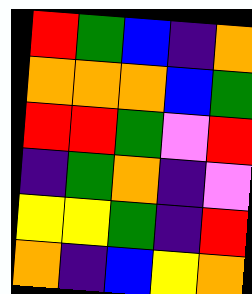[["red", "green", "blue", "indigo", "orange"], ["orange", "orange", "orange", "blue", "green"], ["red", "red", "green", "violet", "red"], ["indigo", "green", "orange", "indigo", "violet"], ["yellow", "yellow", "green", "indigo", "red"], ["orange", "indigo", "blue", "yellow", "orange"]]